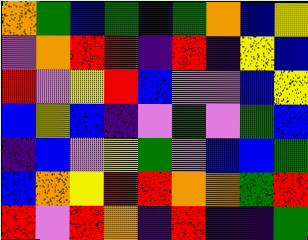[["orange", "green", "blue", "green", "blue", "green", "orange", "blue", "yellow"], ["violet", "orange", "red", "red", "indigo", "red", "indigo", "yellow", "blue"], ["red", "violet", "yellow", "red", "blue", "violet", "violet", "blue", "yellow"], ["blue", "yellow", "blue", "indigo", "violet", "green", "violet", "green", "blue"], ["indigo", "blue", "violet", "yellow", "green", "violet", "blue", "blue", "green"], ["blue", "orange", "yellow", "red", "red", "orange", "orange", "green", "red"], ["red", "violet", "red", "orange", "indigo", "red", "indigo", "indigo", "green"]]